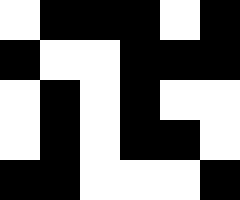[["white", "black", "black", "black", "white", "black"], ["black", "white", "white", "black", "black", "black"], ["white", "black", "white", "black", "white", "white"], ["white", "black", "white", "black", "black", "white"], ["black", "black", "white", "white", "white", "black"]]